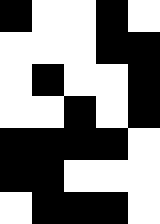[["black", "white", "white", "black", "white"], ["white", "white", "white", "black", "black"], ["white", "black", "white", "white", "black"], ["white", "white", "black", "white", "black"], ["black", "black", "black", "black", "white"], ["black", "black", "white", "white", "white"], ["white", "black", "black", "black", "white"]]